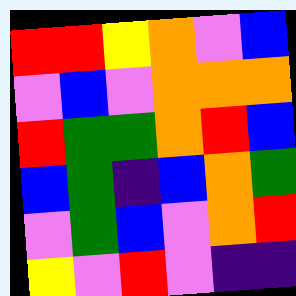[["red", "red", "yellow", "orange", "violet", "blue"], ["violet", "blue", "violet", "orange", "orange", "orange"], ["red", "green", "green", "orange", "red", "blue"], ["blue", "green", "indigo", "blue", "orange", "green"], ["violet", "green", "blue", "violet", "orange", "red"], ["yellow", "violet", "red", "violet", "indigo", "indigo"]]